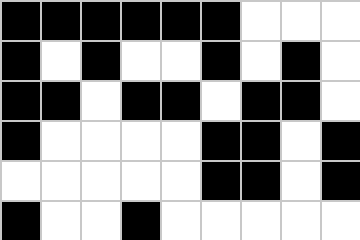[["black", "black", "black", "black", "black", "black", "white", "white", "white"], ["black", "white", "black", "white", "white", "black", "white", "black", "white"], ["black", "black", "white", "black", "black", "white", "black", "black", "white"], ["black", "white", "white", "white", "white", "black", "black", "white", "black"], ["white", "white", "white", "white", "white", "black", "black", "white", "black"], ["black", "white", "white", "black", "white", "white", "white", "white", "white"]]